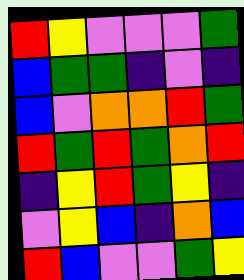[["red", "yellow", "violet", "violet", "violet", "green"], ["blue", "green", "green", "indigo", "violet", "indigo"], ["blue", "violet", "orange", "orange", "red", "green"], ["red", "green", "red", "green", "orange", "red"], ["indigo", "yellow", "red", "green", "yellow", "indigo"], ["violet", "yellow", "blue", "indigo", "orange", "blue"], ["red", "blue", "violet", "violet", "green", "yellow"]]